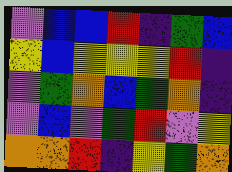[["violet", "blue", "blue", "red", "indigo", "green", "blue"], ["yellow", "blue", "yellow", "yellow", "yellow", "red", "indigo"], ["violet", "green", "orange", "blue", "green", "orange", "indigo"], ["violet", "blue", "violet", "green", "red", "violet", "yellow"], ["orange", "orange", "red", "indigo", "yellow", "green", "orange"]]